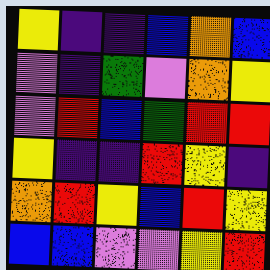[["yellow", "indigo", "indigo", "blue", "orange", "blue"], ["violet", "indigo", "green", "violet", "orange", "yellow"], ["violet", "red", "blue", "green", "red", "red"], ["yellow", "indigo", "indigo", "red", "yellow", "indigo"], ["orange", "red", "yellow", "blue", "red", "yellow"], ["blue", "blue", "violet", "violet", "yellow", "red"]]